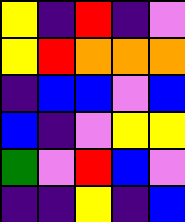[["yellow", "indigo", "red", "indigo", "violet"], ["yellow", "red", "orange", "orange", "orange"], ["indigo", "blue", "blue", "violet", "blue"], ["blue", "indigo", "violet", "yellow", "yellow"], ["green", "violet", "red", "blue", "violet"], ["indigo", "indigo", "yellow", "indigo", "blue"]]